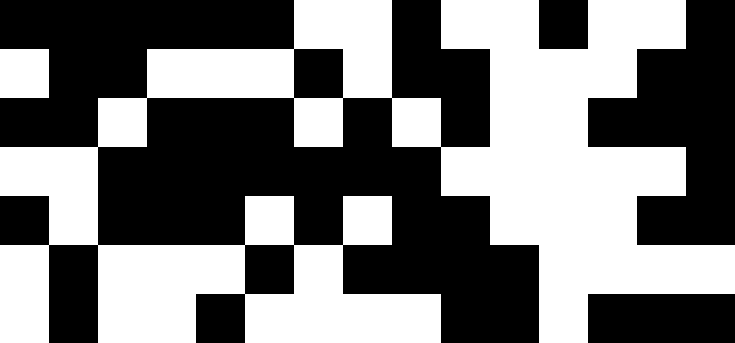[["black", "black", "black", "black", "black", "black", "white", "white", "black", "white", "white", "black", "white", "white", "black"], ["white", "black", "black", "white", "white", "white", "black", "white", "black", "black", "white", "white", "white", "black", "black"], ["black", "black", "white", "black", "black", "black", "white", "black", "white", "black", "white", "white", "black", "black", "black"], ["white", "white", "black", "black", "black", "black", "black", "black", "black", "white", "white", "white", "white", "white", "black"], ["black", "white", "black", "black", "black", "white", "black", "white", "black", "black", "white", "white", "white", "black", "black"], ["white", "black", "white", "white", "white", "black", "white", "black", "black", "black", "black", "white", "white", "white", "white"], ["white", "black", "white", "white", "black", "white", "white", "white", "white", "black", "black", "white", "black", "black", "black"]]